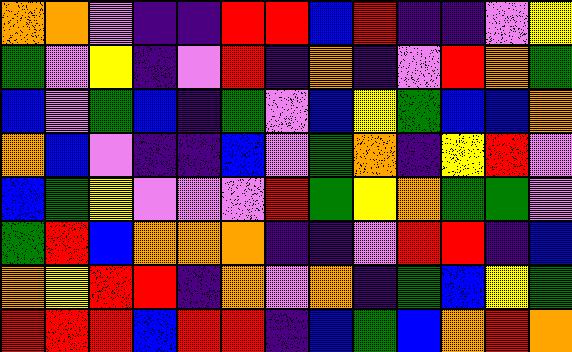[["orange", "orange", "violet", "indigo", "indigo", "red", "red", "blue", "red", "indigo", "indigo", "violet", "yellow"], ["green", "violet", "yellow", "indigo", "violet", "red", "indigo", "orange", "indigo", "violet", "red", "orange", "green"], ["blue", "violet", "green", "blue", "indigo", "green", "violet", "blue", "yellow", "green", "blue", "blue", "orange"], ["orange", "blue", "violet", "indigo", "indigo", "blue", "violet", "green", "orange", "indigo", "yellow", "red", "violet"], ["blue", "green", "yellow", "violet", "violet", "violet", "red", "green", "yellow", "orange", "green", "green", "violet"], ["green", "red", "blue", "orange", "orange", "orange", "indigo", "indigo", "violet", "red", "red", "indigo", "blue"], ["orange", "yellow", "red", "red", "indigo", "orange", "violet", "orange", "indigo", "green", "blue", "yellow", "green"], ["red", "red", "red", "blue", "red", "red", "indigo", "blue", "green", "blue", "orange", "red", "orange"]]